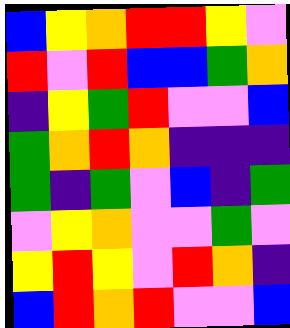[["blue", "yellow", "orange", "red", "red", "yellow", "violet"], ["red", "violet", "red", "blue", "blue", "green", "orange"], ["indigo", "yellow", "green", "red", "violet", "violet", "blue"], ["green", "orange", "red", "orange", "indigo", "indigo", "indigo"], ["green", "indigo", "green", "violet", "blue", "indigo", "green"], ["violet", "yellow", "orange", "violet", "violet", "green", "violet"], ["yellow", "red", "yellow", "violet", "red", "orange", "indigo"], ["blue", "red", "orange", "red", "violet", "violet", "blue"]]